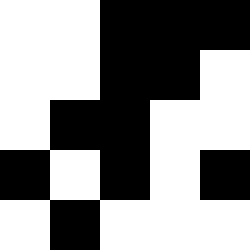[["white", "white", "black", "black", "black"], ["white", "white", "black", "black", "white"], ["white", "black", "black", "white", "white"], ["black", "white", "black", "white", "black"], ["white", "black", "white", "white", "white"]]